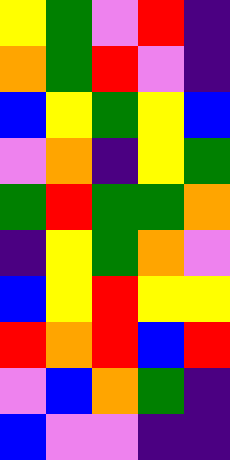[["yellow", "green", "violet", "red", "indigo"], ["orange", "green", "red", "violet", "indigo"], ["blue", "yellow", "green", "yellow", "blue"], ["violet", "orange", "indigo", "yellow", "green"], ["green", "red", "green", "green", "orange"], ["indigo", "yellow", "green", "orange", "violet"], ["blue", "yellow", "red", "yellow", "yellow"], ["red", "orange", "red", "blue", "red"], ["violet", "blue", "orange", "green", "indigo"], ["blue", "violet", "violet", "indigo", "indigo"]]